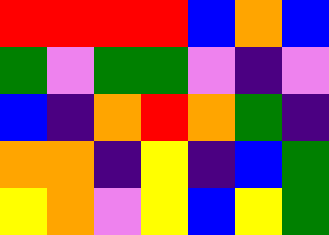[["red", "red", "red", "red", "blue", "orange", "blue"], ["green", "violet", "green", "green", "violet", "indigo", "violet"], ["blue", "indigo", "orange", "red", "orange", "green", "indigo"], ["orange", "orange", "indigo", "yellow", "indigo", "blue", "green"], ["yellow", "orange", "violet", "yellow", "blue", "yellow", "green"]]